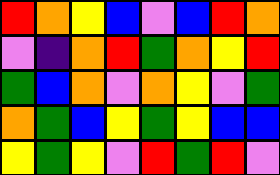[["red", "orange", "yellow", "blue", "violet", "blue", "red", "orange"], ["violet", "indigo", "orange", "red", "green", "orange", "yellow", "red"], ["green", "blue", "orange", "violet", "orange", "yellow", "violet", "green"], ["orange", "green", "blue", "yellow", "green", "yellow", "blue", "blue"], ["yellow", "green", "yellow", "violet", "red", "green", "red", "violet"]]